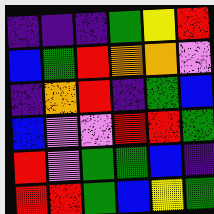[["indigo", "indigo", "indigo", "green", "yellow", "red"], ["blue", "green", "red", "orange", "orange", "violet"], ["indigo", "orange", "red", "indigo", "green", "blue"], ["blue", "violet", "violet", "red", "red", "green"], ["red", "violet", "green", "green", "blue", "indigo"], ["red", "red", "green", "blue", "yellow", "green"]]